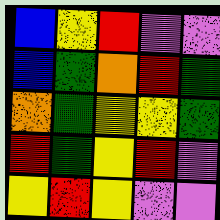[["blue", "yellow", "red", "violet", "violet"], ["blue", "green", "orange", "red", "green"], ["orange", "green", "yellow", "yellow", "green"], ["red", "green", "yellow", "red", "violet"], ["yellow", "red", "yellow", "violet", "violet"]]